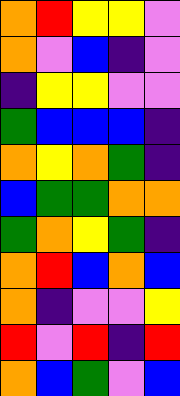[["orange", "red", "yellow", "yellow", "violet"], ["orange", "violet", "blue", "indigo", "violet"], ["indigo", "yellow", "yellow", "violet", "violet"], ["green", "blue", "blue", "blue", "indigo"], ["orange", "yellow", "orange", "green", "indigo"], ["blue", "green", "green", "orange", "orange"], ["green", "orange", "yellow", "green", "indigo"], ["orange", "red", "blue", "orange", "blue"], ["orange", "indigo", "violet", "violet", "yellow"], ["red", "violet", "red", "indigo", "red"], ["orange", "blue", "green", "violet", "blue"]]